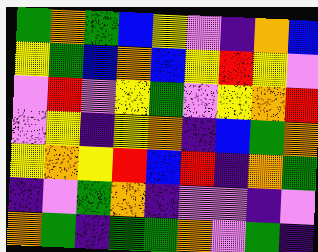[["green", "orange", "green", "blue", "yellow", "violet", "indigo", "orange", "blue"], ["yellow", "green", "blue", "orange", "blue", "yellow", "red", "yellow", "violet"], ["violet", "red", "violet", "yellow", "green", "violet", "yellow", "orange", "red"], ["violet", "yellow", "indigo", "yellow", "orange", "indigo", "blue", "green", "orange"], ["yellow", "orange", "yellow", "red", "blue", "red", "indigo", "orange", "green"], ["indigo", "violet", "green", "orange", "indigo", "violet", "violet", "indigo", "violet"], ["orange", "green", "indigo", "green", "green", "orange", "violet", "green", "indigo"]]